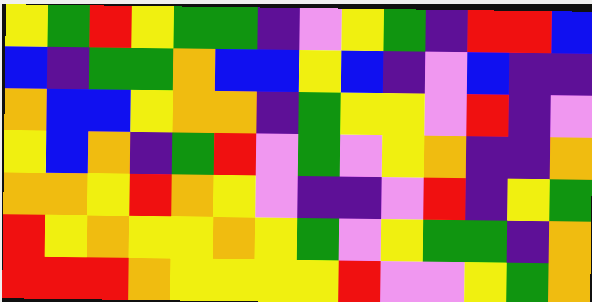[["yellow", "green", "red", "yellow", "green", "green", "indigo", "violet", "yellow", "green", "indigo", "red", "red", "blue"], ["blue", "indigo", "green", "green", "orange", "blue", "blue", "yellow", "blue", "indigo", "violet", "blue", "indigo", "indigo"], ["orange", "blue", "blue", "yellow", "orange", "orange", "indigo", "green", "yellow", "yellow", "violet", "red", "indigo", "violet"], ["yellow", "blue", "orange", "indigo", "green", "red", "violet", "green", "violet", "yellow", "orange", "indigo", "indigo", "orange"], ["orange", "orange", "yellow", "red", "orange", "yellow", "violet", "indigo", "indigo", "violet", "red", "indigo", "yellow", "green"], ["red", "yellow", "orange", "yellow", "yellow", "orange", "yellow", "green", "violet", "yellow", "green", "green", "indigo", "orange"], ["red", "red", "red", "orange", "yellow", "yellow", "yellow", "yellow", "red", "violet", "violet", "yellow", "green", "orange"]]